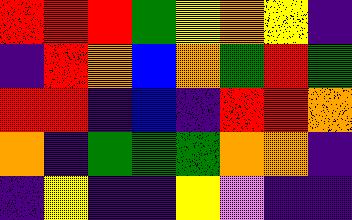[["red", "red", "red", "green", "yellow", "orange", "yellow", "indigo"], ["indigo", "red", "orange", "blue", "orange", "green", "red", "green"], ["red", "red", "indigo", "blue", "indigo", "red", "red", "orange"], ["orange", "indigo", "green", "green", "green", "orange", "orange", "indigo"], ["indigo", "yellow", "indigo", "indigo", "yellow", "violet", "indigo", "indigo"]]